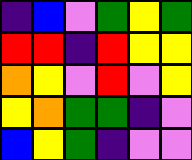[["indigo", "blue", "violet", "green", "yellow", "green"], ["red", "red", "indigo", "red", "yellow", "yellow"], ["orange", "yellow", "violet", "red", "violet", "yellow"], ["yellow", "orange", "green", "green", "indigo", "violet"], ["blue", "yellow", "green", "indigo", "violet", "violet"]]